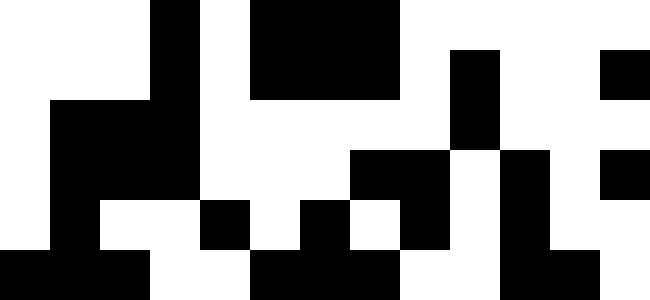[["white", "white", "white", "black", "white", "black", "black", "black", "white", "white", "white", "white", "white"], ["white", "white", "white", "black", "white", "black", "black", "black", "white", "black", "white", "white", "black"], ["white", "black", "black", "black", "white", "white", "white", "white", "white", "black", "white", "white", "white"], ["white", "black", "black", "black", "white", "white", "white", "black", "black", "white", "black", "white", "black"], ["white", "black", "white", "white", "black", "white", "black", "white", "black", "white", "black", "white", "white"], ["black", "black", "black", "white", "white", "black", "black", "black", "white", "white", "black", "black", "white"]]